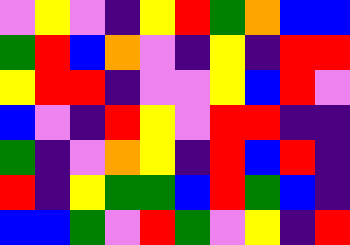[["violet", "yellow", "violet", "indigo", "yellow", "red", "green", "orange", "blue", "blue"], ["green", "red", "blue", "orange", "violet", "indigo", "yellow", "indigo", "red", "red"], ["yellow", "red", "red", "indigo", "violet", "violet", "yellow", "blue", "red", "violet"], ["blue", "violet", "indigo", "red", "yellow", "violet", "red", "red", "indigo", "indigo"], ["green", "indigo", "violet", "orange", "yellow", "indigo", "red", "blue", "red", "indigo"], ["red", "indigo", "yellow", "green", "green", "blue", "red", "green", "blue", "indigo"], ["blue", "blue", "green", "violet", "red", "green", "violet", "yellow", "indigo", "red"]]